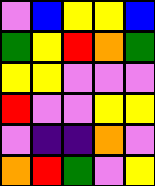[["violet", "blue", "yellow", "yellow", "blue"], ["green", "yellow", "red", "orange", "green"], ["yellow", "yellow", "violet", "violet", "violet"], ["red", "violet", "violet", "yellow", "yellow"], ["violet", "indigo", "indigo", "orange", "violet"], ["orange", "red", "green", "violet", "yellow"]]